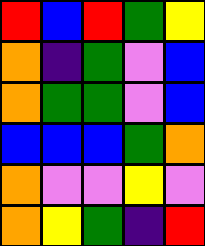[["red", "blue", "red", "green", "yellow"], ["orange", "indigo", "green", "violet", "blue"], ["orange", "green", "green", "violet", "blue"], ["blue", "blue", "blue", "green", "orange"], ["orange", "violet", "violet", "yellow", "violet"], ["orange", "yellow", "green", "indigo", "red"]]